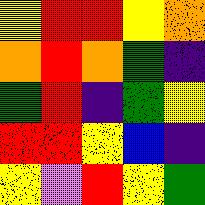[["yellow", "red", "red", "yellow", "orange"], ["orange", "red", "orange", "green", "indigo"], ["green", "red", "indigo", "green", "yellow"], ["red", "red", "yellow", "blue", "indigo"], ["yellow", "violet", "red", "yellow", "green"]]